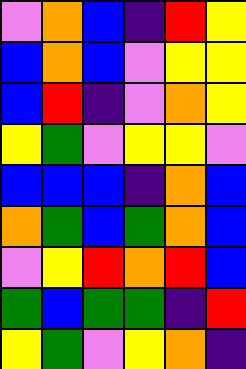[["violet", "orange", "blue", "indigo", "red", "yellow"], ["blue", "orange", "blue", "violet", "yellow", "yellow"], ["blue", "red", "indigo", "violet", "orange", "yellow"], ["yellow", "green", "violet", "yellow", "yellow", "violet"], ["blue", "blue", "blue", "indigo", "orange", "blue"], ["orange", "green", "blue", "green", "orange", "blue"], ["violet", "yellow", "red", "orange", "red", "blue"], ["green", "blue", "green", "green", "indigo", "red"], ["yellow", "green", "violet", "yellow", "orange", "indigo"]]